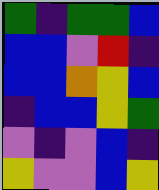[["green", "indigo", "green", "green", "blue"], ["blue", "blue", "violet", "red", "indigo"], ["blue", "blue", "orange", "yellow", "blue"], ["indigo", "blue", "blue", "yellow", "green"], ["violet", "indigo", "violet", "blue", "indigo"], ["yellow", "violet", "violet", "blue", "yellow"]]